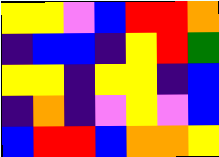[["yellow", "yellow", "violet", "blue", "red", "red", "orange"], ["indigo", "blue", "blue", "indigo", "yellow", "red", "green"], ["yellow", "yellow", "indigo", "yellow", "yellow", "indigo", "blue"], ["indigo", "orange", "indigo", "violet", "yellow", "violet", "blue"], ["blue", "red", "red", "blue", "orange", "orange", "yellow"]]